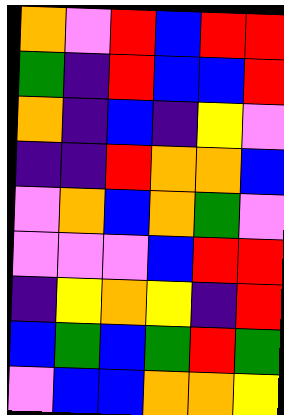[["orange", "violet", "red", "blue", "red", "red"], ["green", "indigo", "red", "blue", "blue", "red"], ["orange", "indigo", "blue", "indigo", "yellow", "violet"], ["indigo", "indigo", "red", "orange", "orange", "blue"], ["violet", "orange", "blue", "orange", "green", "violet"], ["violet", "violet", "violet", "blue", "red", "red"], ["indigo", "yellow", "orange", "yellow", "indigo", "red"], ["blue", "green", "blue", "green", "red", "green"], ["violet", "blue", "blue", "orange", "orange", "yellow"]]